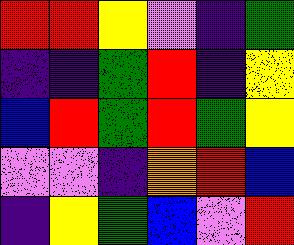[["red", "red", "yellow", "violet", "indigo", "green"], ["indigo", "indigo", "green", "red", "indigo", "yellow"], ["blue", "red", "green", "red", "green", "yellow"], ["violet", "violet", "indigo", "orange", "red", "blue"], ["indigo", "yellow", "green", "blue", "violet", "red"]]